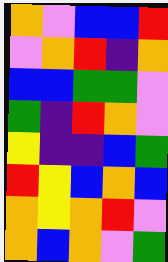[["orange", "violet", "blue", "blue", "red"], ["violet", "orange", "red", "indigo", "orange"], ["blue", "blue", "green", "green", "violet"], ["green", "indigo", "red", "orange", "violet"], ["yellow", "indigo", "indigo", "blue", "green"], ["red", "yellow", "blue", "orange", "blue"], ["orange", "yellow", "orange", "red", "violet"], ["orange", "blue", "orange", "violet", "green"]]